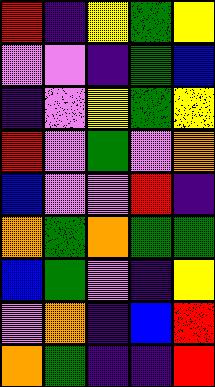[["red", "indigo", "yellow", "green", "yellow"], ["violet", "violet", "indigo", "green", "blue"], ["indigo", "violet", "yellow", "green", "yellow"], ["red", "violet", "green", "violet", "orange"], ["blue", "violet", "violet", "red", "indigo"], ["orange", "green", "orange", "green", "green"], ["blue", "green", "violet", "indigo", "yellow"], ["violet", "orange", "indigo", "blue", "red"], ["orange", "green", "indigo", "indigo", "red"]]